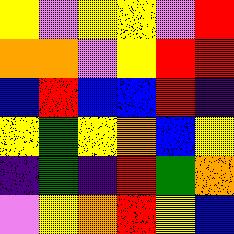[["yellow", "violet", "yellow", "yellow", "violet", "red"], ["orange", "orange", "violet", "yellow", "red", "red"], ["blue", "red", "blue", "blue", "red", "indigo"], ["yellow", "green", "yellow", "orange", "blue", "yellow"], ["indigo", "green", "indigo", "red", "green", "orange"], ["violet", "yellow", "orange", "red", "yellow", "blue"]]